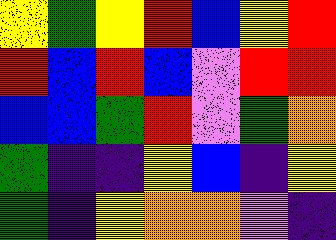[["yellow", "green", "yellow", "red", "blue", "yellow", "red"], ["red", "blue", "red", "blue", "violet", "red", "red"], ["blue", "blue", "green", "red", "violet", "green", "orange"], ["green", "indigo", "indigo", "yellow", "blue", "indigo", "yellow"], ["green", "indigo", "yellow", "orange", "orange", "violet", "indigo"]]